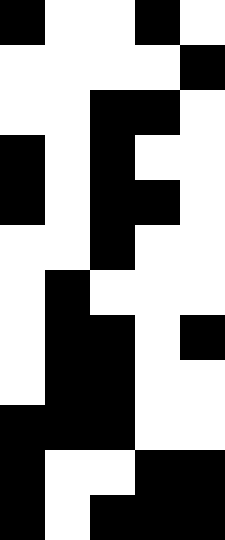[["black", "white", "white", "black", "white"], ["white", "white", "white", "white", "black"], ["white", "white", "black", "black", "white"], ["black", "white", "black", "white", "white"], ["black", "white", "black", "black", "white"], ["white", "white", "black", "white", "white"], ["white", "black", "white", "white", "white"], ["white", "black", "black", "white", "black"], ["white", "black", "black", "white", "white"], ["black", "black", "black", "white", "white"], ["black", "white", "white", "black", "black"], ["black", "white", "black", "black", "black"]]